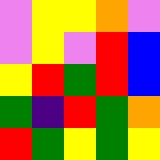[["violet", "yellow", "yellow", "orange", "violet"], ["violet", "yellow", "violet", "red", "blue"], ["yellow", "red", "green", "red", "blue"], ["green", "indigo", "red", "green", "orange"], ["red", "green", "yellow", "green", "yellow"]]